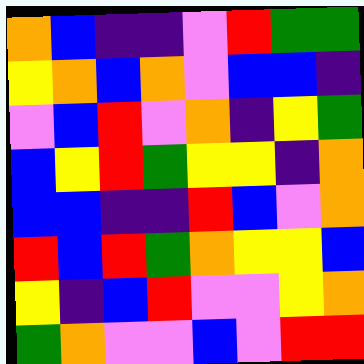[["orange", "blue", "indigo", "indigo", "violet", "red", "green", "green"], ["yellow", "orange", "blue", "orange", "violet", "blue", "blue", "indigo"], ["violet", "blue", "red", "violet", "orange", "indigo", "yellow", "green"], ["blue", "yellow", "red", "green", "yellow", "yellow", "indigo", "orange"], ["blue", "blue", "indigo", "indigo", "red", "blue", "violet", "orange"], ["red", "blue", "red", "green", "orange", "yellow", "yellow", "blue"], ["yellow", "indigo", "blue", "red", "violet", "violet", "yellow", "orange"], ["green", "orange", "violet", "violet", "blue", "violet", "red", "red"]]